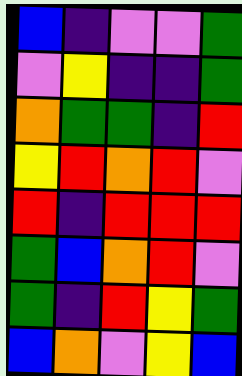[["blue", "indigo", "violet", "violet", "green"], ["violet", "yellow", "indigo", "indigo", "green"], ["orange", "green", "green", "indigo", "red"], ["yellow", "red", "orange", "red", "violet"], ["red", "indigo", "red", "red", "red"], ["green", "blue", "orange", "red", "violet"], ["green", "indigo", "red", "yellow", "green"], ["blue", "orange", "violet", "yellow", "blue"]]